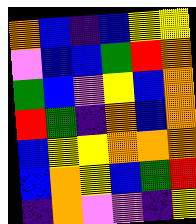[["orange", "blue", "indigo", "blue", "yellow", "yellow"], ["violet", "blue", "blue", "green", "red", "orange"], ["green", "blue", "violet", "yellow", "blue", "orange"], ["red", "green", "indigo", "orange", "blue", "orange"], ["blue", "yellow", "yellow", "orange", "orange", "orange"], ["blue", "orange", "yellow", "blue", "green", "red"], ["indigo", "orange", "violet", "violet", "indigo", "yellow"]]